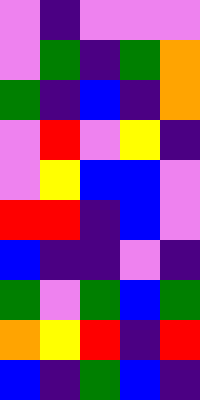[["violet", "indigo", "violet", "violet", "violet"], ["violet", "green", "indigo", "green", "orange"], ["green", "indigo", "blue", "indigo", "orange"], ["violet", "red", "violet", "yellow", "indigo"], ["violet", "yellow", "blue", "blue", "violet"], ["red", "red", "indigo", "blue", "violet"], ["blue", "indigo", "indigo", "violet", "indigo"], ["green", "violet", "green", "blue", "green"], ["orange", "yellow", "red", "indigo", "red"], ["blue", "indigo", "green", "blue", "indigo"]]